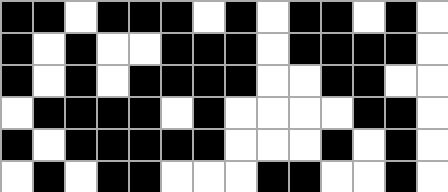[["black", "black", "white", "black", "black", "black", "white", "black", "white", "black", "black", "white", "black", "white"], ["black", "white", "black", "white", "white", "black", "black", "black", "white", "black", "black", "black", "black", "white"], ["black", "white", "black", "white", "black", "black", "black", "black", "white", "white", "black", "black", "white", "white"], ["white", "black", "black", "black", "black", "white", "black", "white", "white", "white", "white", "black", "black", "white"], ["black", "white", "black", "black", "black", "black", "black", "white", "white", "white", "black", "white", "black", "white"], ["white", "black", "white", "black", "black", "white", "white", "white", "black", "black", "white", "white", "black", "white"]]